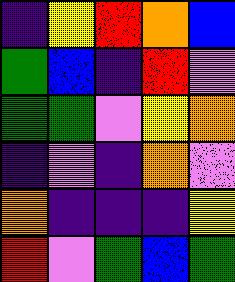[["indigo", "yellow", "red", "orange", "blue"], ["green", "blue", "indigo", "red", "violet"], ["green", "green", "violet", "yellow", "orange"], ["indigo", "violet", "indigo", "orange", "violet"], ["orange", "indigo", "indigo", "indigo", "yellow"], ["red", "violet", "green", "blue", "green"]]